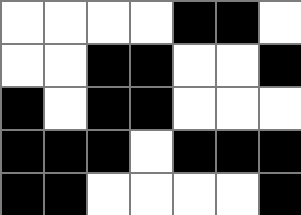[["white", "white", "white", "white", "black", "black", "white"], ["white", "white", "black", "black", "white", "white", "black"], ["black", "white", "black", "black", "white", "white", "white"], ["black", "black", "black", "white", "black", "black", "black"], ["black", "black", "white", "white", "white", "white", "black"]]